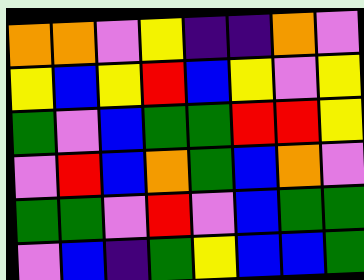[["orange", "orange", "violet", "yellow", "indigo", "indigo", "orange", "violet"], ["yellow", "blue", "yellow", "red", "blue", "yellow", "violet", "yellow"], ["green", "violet", "blue", "green", "green", "red", "red", "yellow"], ["violet", "red", "blue", "orange", "green", "blue", "orange", "violet"], ["green", "green", "violet", "red", "violet", "blue", "green", "green"], ["violet", "blue", "indigo", "green", "yellow", "blue", "blue", "green"]]